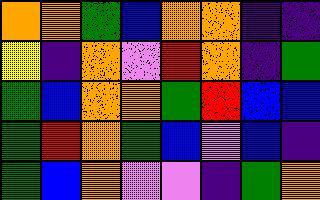[["orange", "orange", "green", "blue", "orange", "orange", "indigo", "indigo"], ["yellow", "indigo", "orange", "violet", "red", "orange", "indigo", "green"], ["green", "blue", "orange", "orange", "green", "red", "blue", "blue"], ["green", "red", "orange", "green", "blue", "violet", "blue", "indigo"], ["green", "blue", "orange", "violet", "violet", "indigo", "green", "orange"]]